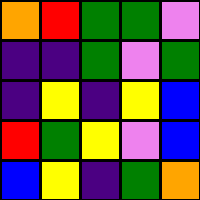[["orange", "red", "green", "green", "violet"], ["indigo", "indigo", "green", "violet", "green"], ["indigo", "yellow", "indigo", "yellow", "blue"], ["red", "green", "yellow", "violet", "blue"], ["blue", "yellow", "indigo", "green", "orange"]]